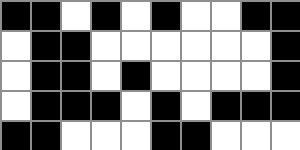[["black", "black", "white", "black", "white", "black", "white", "white", "black", "black"], ["white", "black", "black", "white", "white", "white", "white", "white", "white", "black"], ["white", "black", "black", "white", "black", "white", "white", "white", "white", "black"], ["white", "black", "black", "black", "white", "black", "white", "black", "black", "black"], ["black", "black", "white", "white", "white", "black", "black", "white", "white", "white"]]